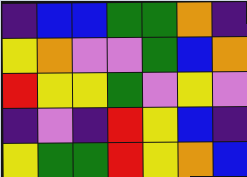[["indigo", "blue", "blue", "green", "green", "orange", "indigo"], ["yellow", "orange", "violet", "violet", "green", "blue", "orange"], ["red", "yellow", "yellow", "green", "violet", "yellow", "violet"], ["indigo", "violet", "indigo", "red", "yellow", "blue", "indigo"], ["yellow", "green", "green", "red", "yellow", "orange", "blue"]]